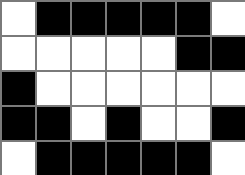[["white", "black", "black", "black", "black", "black", "white"], ["white", "white", "white", "white", "white", "black", "black"], ["black", "white", "white", "white", "white", "white", "white"], ["black", "black", "white", "black", "white", "white", "black"], ["white", "black", "black", "black", "black", "black", "white"]]